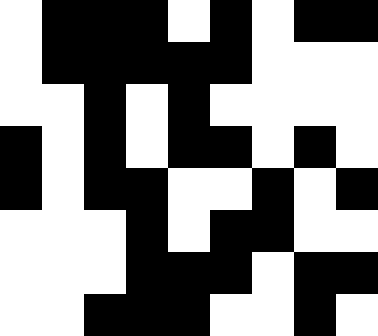[["white", "black", "black", "black", "white", "black", "white", "black", "black"], ["white", "black", "black", "black", "black", "black", "white", "white", "white"], ["white", "white", "black", "white", "black", "white", "white", "white", "white"], ["black", "white", "black", "white", "black", "black", "white", "black", "white"], ["black", "white", "black", "black", "white", "white", "black", "white", "black"], ["white", "white", "white", "black", "white", "black", "black", "white", "white"], ["white", "white", "white", "black", "black", "black", "white", "black", "black"], ["white", "white", "black", "black", "black", "white", "white", "black", "white"]]